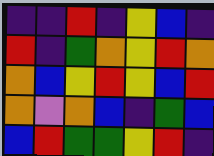[["indigo", "indigo", "red", "indigo", "yellow", "blue", "indigo"], ["red", "indigo", "green", "orange", "yellow", "red", "orange"], ["orange", "blue", "yellow", "red", "yellow", "blue", "red"], ["orange", "violet", "orange", "blue", "indigo", "green", "blue"], ["blue", "red", "green", "green", "yellow", "red", "indigo"]]